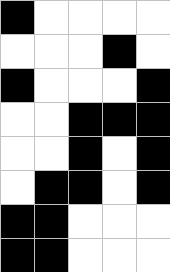[["black", "white", "white", "white", "white"], ["white", "white", "white", "black", "white"], ["black", "white", "white", "white", "black"], ["white", "white", "black", "black", "black"], ["white", "white", "black", "white", "black"], ["white", "black", "black", "white", "black"], ["black", "black", "white", "white", "white"], ["black", "black", "white", "white", "white"]]